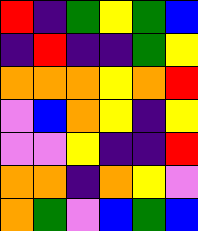[["red", "indigo", "green", "yellow", "green", "blue"], ["indigo", "red", "indigo", "indigo", "green", "yellow"], ["orange", "orange", "orange", "yellow", "orange", "red"], ["violet", "blue", "orange", "yellow", "indigo", "yellow"], ["violet", "violet", "yellow", "indigo", "indigo", "red"], ["orange", "orange", "indigo", "orange", "yellow", "violet"], ["orange", "green", "violet", "blue", "green", "blue"]]